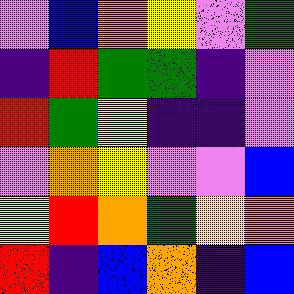[["violet", "blue", "orange", "yellow", "violet", "green"], ["indigo", "red", "green", "green", "indigo", "violet"], ["red", "green", "yellow", "indigo", "indigo", "violet"], ["violet", "orange", "yellow", "violet", "violet", "blue"], ["yellow", "red", "orange", "green", "yellow", "orange"], ["red", "indigo", "blue", "orange", "indigo", "blue"]]